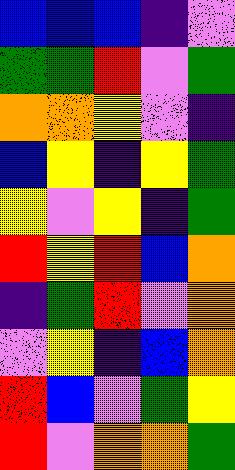[["blue", "blue", "blue", "indigo", "violet"], ["green", "green", "red", "violet", "green"], ["orange", "orange", "yellow", "violet", "indigo"], ["blue", "yellow", "indigo", "yellow", "green"], ["yellow", "violet", "yellow", "indigo", "green"], ["red", "yellow", "red", "blue", "orange"], ["indigo", "green", "red", "violet", "orange"], ["violet", "yellow", "indigo", "blue", "orange"], ["red", "blue", "violet", "green", "yellow"], ["red", "violet", "orange", "orange", "green"]]